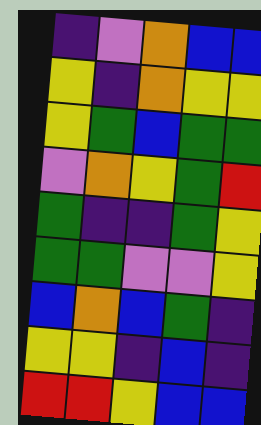[["indigo", "violet", "orange", "blue", "blue"], ["yellow", "indigo", "orange", "yellow", "yellow"], ["yellow", "green", "blue", "green", "green"], ["violet", "orange", "yellow", "green", "red"], ["green", "indigo", "indigo", "green", "yellow"], ["green", "green", "violet", "violet", "yellow"], ["blue", "orange", "blue", "green", "indigo"], ["yellow", "yellow", "indigo", "blue", "indigo"], ["red", "red", "yellow", "blue", "blue"]]